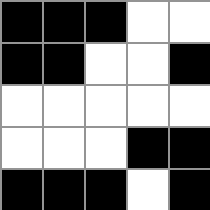[["black", "black", "black", "white", "white"], ["black", "black", "white", "white", "black"], ["white", "white", "white", "white", "white"], ["white", "white", "white", "black", "black"], ["black", "black", "black", "white", "black"]]